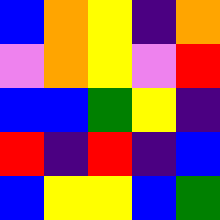[["blue", "orange", "yellow", "indigo", "orange"], ["violet", "orange", "yellow", "violet", "red"], ["blue", "blue", "green", "yellow", "indigo"], ["red", "indigo", "red", "indigo", "blue"], ["blue", "yellow", "yellow", "blue", "green"]]